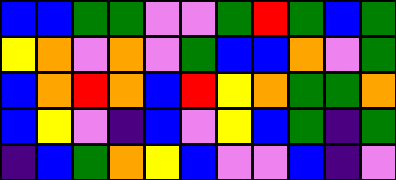[["blue", "blue", "green", "green", "violet", "violet", "green", "red", "green", "blue", "green"], ["yellow", "orange", "violet", "orange", "violet", "green", "blue", "blue", "orange", "violet", "green"], ["blue", "orange", "red", "orange", "blue", "red", "yellow", "orange", "green", "green", "orange"], ["blue", "yellow", "violet", "indigo", "blue", "violet", "yellow", "blue", "green", "indigo", "green"], ["indigo", "blue", "green", "orange", "yellow", "blue", "violet", "violet", "blue", "indigo", "violet"]]